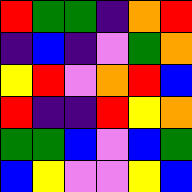[["red", "green", "green", "indigo", "orange", "red"], ["indigo", "blue", "indigo", "violet", "green", "orange"], ["yellow", "red", "violet", "orange", "red", "blue"], ["red", "indigo", "indigo", "red", "yellow", "orange"], ["green", "green", "blue", "violet", "blue", "green"], ["blue", "yellow", "violet", "violet", "yellow", "blue"]]